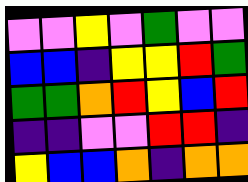[["violet", "violet", "yellow", "violet", "green", "violet", "violet"], ["blue", "blue", "indigo", "yellow", "yellow", "red", "green"], ["green", "green", "orange", "red", "yellow", "blue", "red"], ["indigo", "indigo", "violet", "violet", "red", "red", "indigo"], ["yellow", "blue", "blue", "orange", "indigo", "orange", "orange"]]